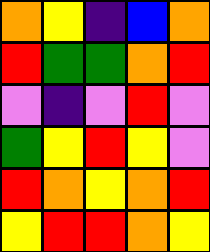[["orange", "yellow", "indigo", "blue", "orange"], ["red", "green", "green", "orange", "red"], ["violet", "indigo", "violet", "red", "violet"], ["green", "yellow", "red", "yellow", "violet"], ["red", "orange", "yellow", "orange", "red"], ["yellow", "red", "red", "orange", "yellow"]]